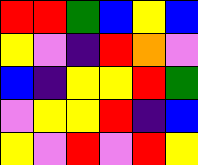[["red", "red", "green", "blue", "yellow", "blue"], ["yellow", "violet", "indigo", "red", "orange", "violet"], ["blue", "indigo", "yellow", "yellow", "red", "green"], ["violet", "yellow", "yellow", "red", "indigo", "blue"], ["yellow", "violet", "red", "violet", "red", "yellow"]]